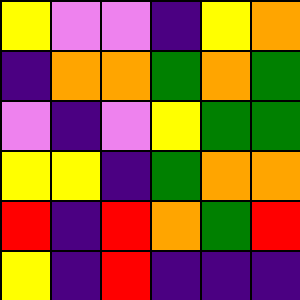[["yellow", "violet", "violet", "indigo", "yellow", "orange"], ["indigo", "orange", "orange", "green", "orange", "green"], ["violet", "indigo", "violet", "yellow", "green", "green"], ["yellow", "yellow", "indigo", "green", "orange", "orange"], ["red", "indigo", "red", "orange", "green", "red"], ["yellow", "indigo", "red", "indigo", "indigo", "indigo"]]